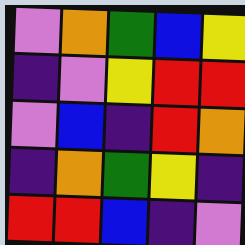[["violet", "orange", "green", "blue", "yellow"], ["indigo", "violet", "yellow", "red", "red"], ["violet", "blue", "indigo", "red", "orange"], ["indigo", "orange", "green", "yellow", "indigo"], ["red", "red", "blue", "indigo", "violet"]]